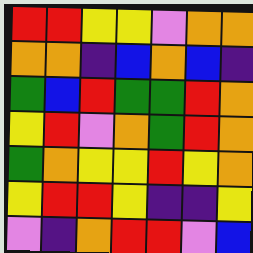[["red", "red", "yellow", "yellow", "violet", "orange", "orange"], ["orange", "orange", "indigo", "blue", "orange", "blue", "indigo"], ["green", "blue", "red", "green", "green", "red", "orange"], ["yellow", "red", "violet", "orange", "green", "red", "orange"], ["green", "orange", "yellow", "yellow", "red", "yellow", "orange"], ["yellow", "red", "red", "yellow", "indigo", "indigo", "yellow"], ["violet", "indigo", "orange", "red", "red", "violet", "blue"]]